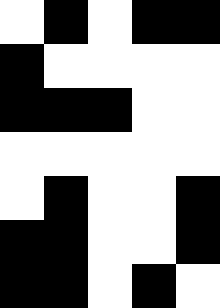[["white", "black", "white", "black", "black"], ["black", "white", "white", "white", "white"], ["black", "black", "black", "white", "white"], ["white", "white", "white", "white", "white"], ["white", "black", "white", "white", "black"], ["black", "black", "white", "white", "black"], ["black", "black", "white", "black", "white"]]